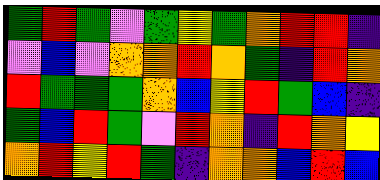[["green", "red", "green", "violet", "green", "yellow", "green", "orange", "red", "red", "indigo"], ["violet", "blue", "violet", "orange", "orange", "red", "orange", "green", "indigo", "red", "orange"], ["red", "green", "green", "green", "orange", "blue", "yellow", "red", "green", "blue", "indigo"], ["green", "blue", "red", "green", "violet", "red", "orange", "indigo", "red", "orange", "yellow"], ["orange", "red", "yellow", "red", "green", "indigo", "orange", "orange", "blue", "red", "blue"]]